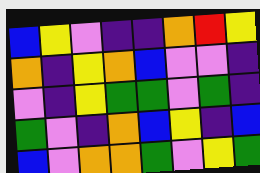[["blue", "yellow", "violet", "indigo", "indigo", "orange", "red", "yellow"], ["orange", "indigo", "yellow", "orange", "blue", "violet", "violet", "indigo"], ["violet", "indigo", "yellow", "green", "green", "violet", "green", "indigo"], ["green", "violet", "indigo", "orange", "blue", "yellow", "indigo", "blue"], ["blue", "violet", "orange", "orange", "green", "violet", "yellow", "green"]]